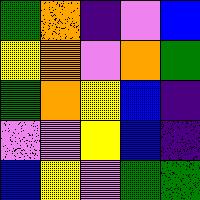[["green", "orange", "indigo", "violet", "blue"], ["yellow", "orange", "violet", "orange", "green"], ["green", "orange", "yellow", "blue", "indigo"], ["violet", "violet", "yellow", "blue", "indigo"], ["blue", "yellow", "violet", "green", "green"]]